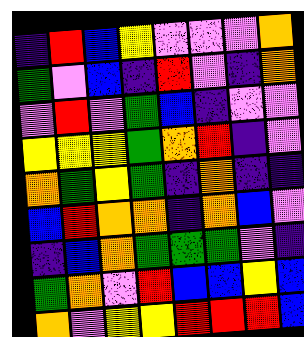[["indigo", "red", "blue", "yellow", "violet", "violet", "violet", "orange"], ["green", "violet", "blue", "indigo", "red", "violet", "indigo", "orange"], ["violet", "red", "violet", "green", "blue", "indigo", "violet", "violet"], ["yellow", "yellow", "yellow", "green", "orange", "red", "indigo", "violet"], ["orange", "green", "yellow", "green", "indigo", "orange", "indigo", "indigo"], ["blue", "red", "orange", "orange", "indigo", "orange", "blue", "violet"], ["indigo", "blue", "orange", "green", "green", "green", "violet", "indigo"], ["green", "orange", "violet", "red", "blue", "blue", "yellow", "blue"], ["orange", "violet", "yellow", "yellow", "red", "red", "red", "blue"]]